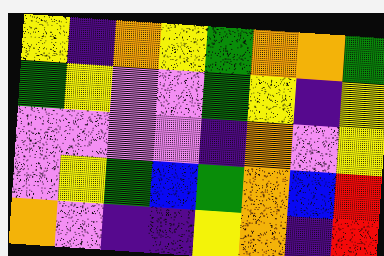[["yellow", "indigo", "orange", "yellow", "green", "orange", "orange", "green"], ["green", "yellow", "violet", "violet", "green", "yellow", "indigo", "yellow"], ["violet", "violet", "violet", "violet", "indigo", "orange", "violet", "yellow"], ["violet", "yellow", "green", "blue", "green", "orange", "blue", "red"], ["orange", "violet", "indigo", "indigo", "yellow", "orange", "indigo", "red"]]